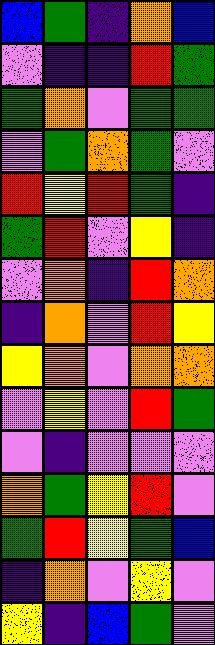[["blue", "green", "indigo", "orange", "blue"], ["violet", "indigo", "indigo", "red", "green"], ["green", "orange", "violet", "green", "green"], ["violet", "green", "orange", "green", "violet"], ["red", "yellow", "red", "green", "indigo"], ["green", "red", "violet", "yellow", "indigo"], ["violet", "orange", "indigo", "red", "orange"], ["indigo", "orange", "violet", "red", "yellow"], ["yellow", "orange", "violet", "orange", "orange"], ["violet", "yellow", "violet", "red", "green"], ["violet", "indigo", "violet", "violet", "violet"], ["orange", "green", "yellow", "red", "violet"], ["green", "red", "yellow", "green", "blue"], ["indigo", "orange", "violet", "yellow", "violet"], ["yellow", "indigo", "blue", "green", "violet"]]